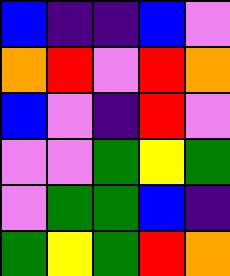[["blue", "indigo", "indigo", "blue", "violet"], ["orange", "red", "violet", "red", "orange"], ["blue", "violet", "indigo", "red", "violet"], ["violet", "violet", "green", "yellow", "green"], ["violet", "green", "green", "blue", "indigo"], ["green", "yellow", "green", "red", "orange"]]